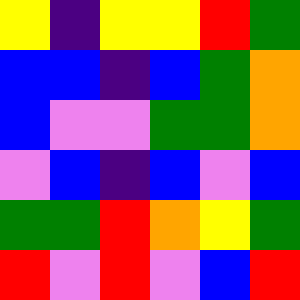[["yellow", "indigo", "yellow", "yellow", "red", "green"], ["blue", "blue", "indigo", "blue", "green", "orange"], ["blue", "violet", "violet", "green", "green", "orange"], ["violet", "blue", "indigo", "blue", "violet", "blue"], ["green", "green", "red", "orange", "yellow", "green"], ["red", "violet", "red", "violet", "blue", "red"]]